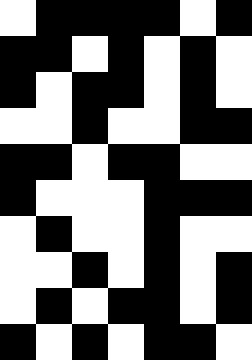[["white", "black", "black", "black", "black", "white", "black"], ["black", "black", "white", "black", "white", "black", "white"], ["black", "white", "black", "black", "white", "black", "white"], ["white", "white", "black", "white", "white", "black", "black"], ["black", "black", "white", "black", "black", "white", "white"], ["black", "white", "white", "white", "black", "black", "black"], ["white", "black", "white", "white", "black", "white", "white"], ["white", "white", "black", "white", "black", "white", "black"], ["white", "black", "white", "black", "black", "white", "black"], ["black", "white", "black", "white", "black", "black", "white"]]